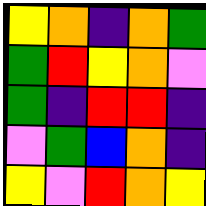[["yellow", "orange", "indigo", "orange", "green"], ["green", "red", "yellow", "orange", "violet"], ["green", "indigo", "red", "red", "indigo"], ["violet", "green", "blue", "orange", "indigo"], ["yellow", "violet", "red", "orange", "yellow"]]